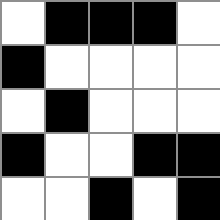[["white", "black", "black", "black", "white"], ["black", "white", "white", "white", "white"], ["white", "black", "white", "white", "white"], ["black", "white", "white", "black", "black"], ["white", "white", "black", "white", "black"]]